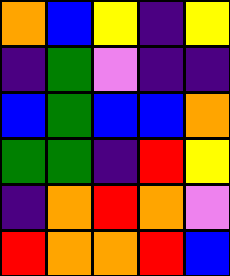[["orange", "blue", "yellow", "indigo", "yellow"], ["indigo", "green", "violet", "indigo", "indigo"], ["blue", "green", "blue", "blue", "orange"], ["green", "green", "indigo", "red", "yellow"], ["indigo", "orange", "red", "orange", "violet"], ["red", "orange", "orange", "red", "blue"]]